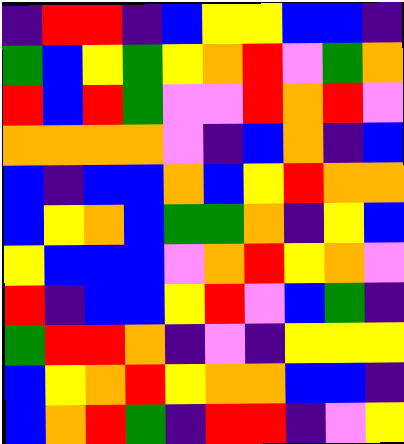[["indigo", "red", "red", "indigo", "blue", "yellow", "yellow", "blue", "blue", "indigo"], ["green", "blue", "yellow", "green", "yellow", "orange", "red", "violet", "green", "orange"], ["red", "blue", "red", "green", "violet", "violet", "red", "orange", "red", "violet"], ["orange", "orange", "orange", "orange", "violet", "indigo", "blue", "orange", "indigo", "blue"], ["blue", "indigo", "blue", "blue", "orange", "blue", "yellow", "red", "orange", "orange"], ["blue", "yellow", "orange", "blue", "green", "green", "orange", "indigo", "yellow", "blue"], ["yellow", "blue", "blue", "blue", "violet", "orange", "red", "yellow", "orange", "violet"], ["red", "indigo", "blue", "blue", "yellow", "red", "violet", "blue", "green", "indigo"], ["green", "red", "red", "orange", "indigo", "violet", "indigo", "yellow", "yellow", "yellow"], ["blue", "yellow", "orange", "red", "yellow", "orange", "orange", "blue", "blue", "indigo"], ["blue", "orange", "red", "green", "indigo", "red", "red", "indigo", "violet", "yellow"]]